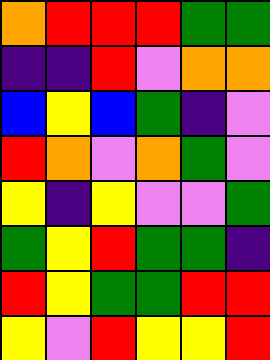[["orange", "red", "red", "red", "green", "green"], ["indigo", "indigo", "red", "violet", "orange", "orange"], ["blue", "yellow", "blue", "green", "indigo", "violet"], ["red", "orange", "violet", "orange", "green", "violet"], ["yellow", "indigo", "yellow", "violet", "violet", "green"], ["green", "yellow", "red", "green", "green", "indigo"], ["red", "yellow", "green", "green", "red", "red"], ["yellow", "violet", "red", "yellow", "yellow", "red"]]